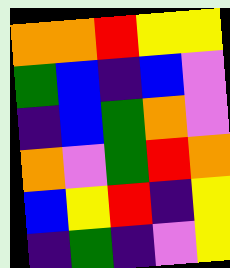[["orange", "orange", "red", "yellow", "yellow"], ["green", "blue", "indigo", "blue", "violet"], ["indigo", "blue", "green", "orange", "violet"], ["orange", "violet", "green", "red", "orange"], ["blue", "yellow", "red", "indigo", "yellow"], ["indigo", "green", "indigo", "violet", "yellow"]]